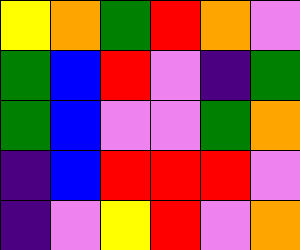[["yellow", "orange", "green", "red", "orange", "violet"], ["green", "blue", "red", "violet", "indigo", "green"], ["green", "blue", "violet", "violet", "green", "orange"], ["indigo", "blue", "red", "red", "red", "violet"], ["indigo", "violet", "yellow", "red", "violet", "orange"]]